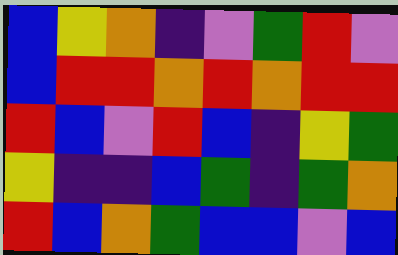[["blue", "yellow", "orange", "indigo", "violet", "green", "red", "violet"], ["blue", "red", "red", "orange", "red", "orange", "red", "red"], ["red", "blue", "violet", "red", "blue", "indigo", "yellow", "green"], ["yellow", "indigo", "indigo", "blue", "green", "indigo", "green", "orange"], ["red", "blue", "orange", "green", "blue", "blue", "violet", "blue"]]